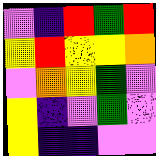[["violet", "indigo", "red", "green", "red"], ["yellow", "red", "yellow", "yellow", "orange"], ["violet", "orange", "yellow", "green", "violet"], ["yellow", "indigo", "violet", "green", "violet"], ["yellow", "indigo", "indigo", "violet", "violet"]]